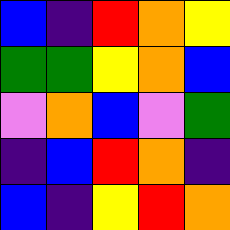[["blue", "indigo", "red", "orange", "yellow"], ["green", "green", "yellow", "orange", "blue"], ["violet", "orange", "blue", "violet", "green"], ["indigo", "blue", "red", "orange", "indigo"], ["blue", "indigo", "yellow", "red", "orange"]]